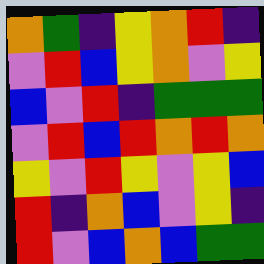[["orange", "green", "indigo", "yellow", "orange", "red", "indigo"], ["violet", "red", "blue", "yellow", "orange", "violet", "yellow"], ["blue", "violet", "red", "indigo", "green", "green", "green"], ["violet", "red", "blue", "red", "orange", "red", "orange"], ["yellow", "violet", "red", "yellow", "violet", "yellow", "blue"], ["red", "indigo", "orange", "blue", "violet", "yellow", "indigo"], ["red", "violet", "blue", "orange", "blue", "green", "green"]]